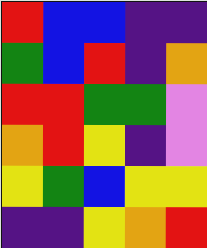[["red", "blue", "blue", "indigo", "indigo"], ["green", "blue", "red", "indigo", "orange"], ["red", "red", "green", "green", "violet"], ["orange", "red", "yellow", "indigo", "violet"], ["yellow", "green", "blue", "yellow", "yellow"], ["indigo", "indigo", "yellow", "orange", "red"]]